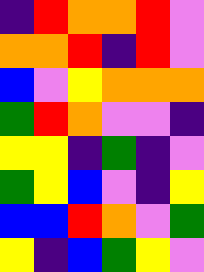[["indigo", "red", "orange", "orange", "red", "violet"], ["orange", "orange", "red", "indigo", "red", "violet"], ["blue", "violet", "yellow", "orange", "orange", "orange"], ["green", "red", "orange", "violet", "violet", "indigo"], ["yellow", "yellow", "indigo", "green", "indigo", "violet"], ["green", "yellow", "blue", "violet", "indigo", "yellow"], ["blue", "blue", "red", "orange", "violet", "green"], ["yellow", "indigo", "blue", "green", "yellow", "violet"]]